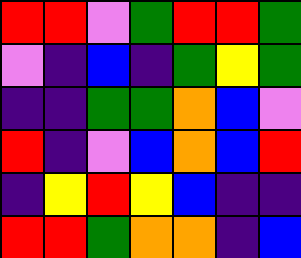[["red", "red", "violet", "green", "red", "red", "green"], ["violet", "indigo", "blue", "indigo", "green", "yellow", "green"], ["indigo", "indigo", "green", "green", "orange", "blue", "violet"], ["red", "indigo", "violet", "blue", "orange", "blue", "red"], ["indigo", "yellow", "red", "yellow", "blue", "indigo", "indigo"], ["red", "red", "green", "orange", "orange", "indigo", "blue"]]